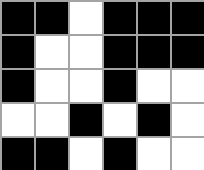[["black", "black", "white", "black", "black", "black"], ["black", "white", "white", "black", "black", "black"], ["black", "white", "white", "black", "white", "white"], ["white", "white", "black", "white", "black", "white"], ["black", "black", "white", "black", "white", "white"]]